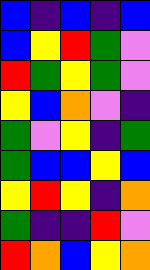[["blue", "indigo", "blue", "indigo", "blue"], ["blue", "yellow", "red", "green", "violet"], ["red", "green", "yellow", "green", "violet"], ["yellow", "blue", "orange", "violet", "indigo"], ["green", "violet", "yellow", "indigo", "green"], ["green", "blue", "blue", "yellow", "blue"], ["yellow", "red", "yellow", "indigo", "orange"], ["green", "indigo", "indigo", "red", "violet"], ["red", "orange", "blue", "yellow", "orange"]]